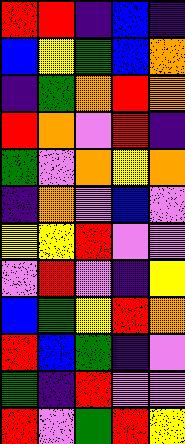[["red", "red", "indigo", "blue", "indigo"], ["blue", "yellow", "green", "blue", "orange"], ["indigo", "green", "orange", "red", "orange"], ["red", "orange", "violet", "red", "indigo"], ["green", "violet", "orange", "yellow", "orange"], ["indigo", "orange", "violet", "blue", "violet"], ["yellow", "yellow", "red", "violet", "violet"], ["violet", "red", "violet", "indigo", "yellow"], ["blue", "green", "yellow", "red", "orange"], ["red", "blue", "green", "indigo", "violet"], ["green", "indigo", "red", "violet", "violet"], ["red", "violet", "green", "red", "yellow"]]